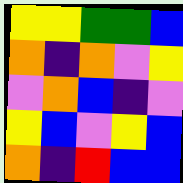[["yellow", "yellow", "green", "green", "blue"], ["orange", "indigo", "orange", "violet", "yellow"], ["violet", "orange", "blue", "indigo", "violet"], ["yellow", "blue", "violet", "yellow", "blue"], ["orange", "indigo", "red", "blue", "blue"]]